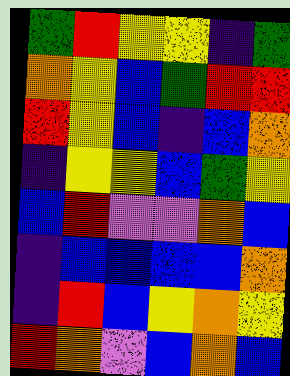[["green", "red", "yellow", "yellow", "indigo", "green"], ["orange", "yellow", "blue", "green", "red", "red"], ["red", "yellow", "blue", "indigo", "blue", "orange"], ["indigo", "yellow", "yellow", "blue", "green", "yellow"], ["blue", "red", "violet", "violet", "orange", "blue"], ["indigo", "blue", "blue", "blue", "blue", "orange"], ["indigo", "red", "blue", "yellow", "orange", "yellow"], ["red", "orange", "violet", "blue", "orange", "blue"]]